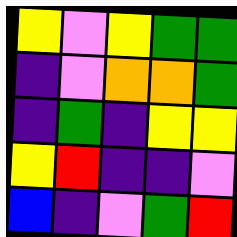[["yellow", "violet", "yellow", "green", "green"], ["indigo", "violet", "orange", "orange", "green"], ["indigo", "green", "indigo", "yellow", "yellow"], ["yellow", "red", "indigo", "indigo", "violet"], ["blue", "indigo", "violet", "green", "red"]]